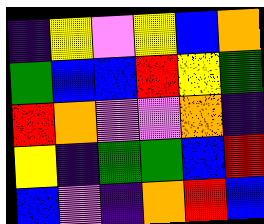[["indigo", "yellow", "violet", "yellow", "blue", "orange"], ["green", "blue", "blue", "red", "yellow", "green"], ["red", "orange", "violet", "violet", "orange", "indigo"], ["yellow", "indigo", "green", "green", "blue", "red"], ["blue", "violet", "indigo", "orange", "red", "blue"]]